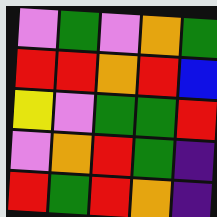[["violet", "green", "violet", "orange", "green"], ["red", "red", "orange", "red", "blue"], ["yellow", "violet", "green", "green", "red"], ["violet", "orange", "red", "green", "indigo"], ["red", "green", "red", "orange", "indigo"]]